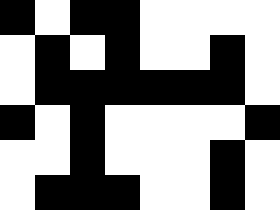[["black", "white", "black", "black", "white", "white", "white", "white"], ["white", "black", "white", "black", "white", "white", "black", "white"], ["white", "black", "black", "black", "black", "black", "black", "white"], ["black", "white", "black", "white", "white", "white", "white", "black"], ["white", "white", "black", "white", "white", "white", "black", "white"], ["white", "black", "black", "black", "white", "white", "black", "white"]]